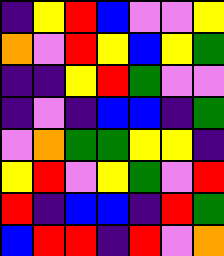[["indigo", "yellow", "red", "blue", "violet", "violet", "yellow"], ["orange", "violet", "red", "yellow", "blue", "yellow", "green"], ["indigo", "indigo", "yellow", "red", "green", "violet", "violet"], ["indigo", "violet", "indigo", "blue", "blue", "indigo", "green"], ["violet", "orange", "green", "green", "yellow", "yellow", "indigo"], ["yellow", "red", "violet", "yellow", "green", "violet", "red"], ["red", "indigo", "blue", "blue", "indigo", "red", "green"], ["blue", "red", "red", "indigo", "red", "violet", "orange"]]